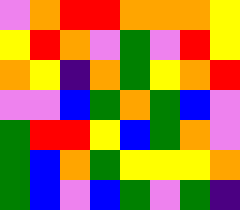[["violet", "orange", "red", "red", "orange", "orange", "orange", "yellow"], ["yellow", "red", "orange", "violet", "green", "violet", "red", "yellow"], ["orange", "yellow", "indigo", "orange", "green", "yellow", "orange", "red"], ["violet", "violet", "blue", "green", "orange", "green", "blue", "violet"], ["green", "red", "red", "yellow", "blue", "green", "orange", "violet"], ["green", "blue", "orange", "green", "yellow", "yellow", "yellow", "orange"], ["green", "blue", "violet", "blue", "green", "violet", "green", "indigo"]]